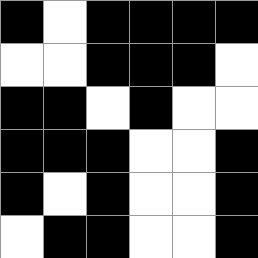[["black", "white", "black", "black", "black", "black"], ["white", "white", "black", "black", "black", "white"], ["black", "black", "white", "black", "white", "white"], ["black", "black", "black", "white", "white", "black"], ["black", "white", "black", "white", "white", "black"], ["white", "black", "black", "white", "white", "black"]]